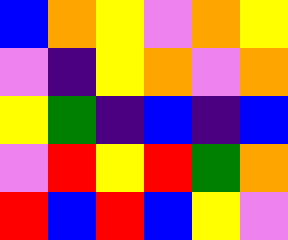[["blue", "orange", "yellow", "violet", "orange", "yellow"], ["violet", "indigo", "yellow", "orange", "violet", "orange"], ["yellow", "green", "indigo", "blue", "indigo", "blue"], ["violet", "red", "yellow", "red", "green", "orange"], ["red", "blue", "red", "blue", "yellow", "violet"]]